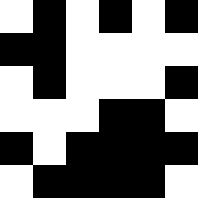[["white", "black", "white", "black", "white", "black"], ["black", "black", "white", "white", "white", "white"], ["white", "black", "white", "white", "white", "black"], ["white", "white", "white", "black", "black", "white"], ["black", "white", "black", "black", "black", "black"], ["white", "black", "black", "black", "black", "white"]]